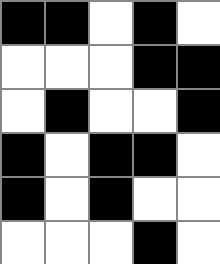[["black", "black", "white", "black", "white"], ["white", "white", "white", "black", "black"], ["white", "black", "white", "white", "black"], ["black", "white", "black", "black", "white"], ["black", "white", "black", "white", "white"], ["white", "white", "white", "black", "white"]]